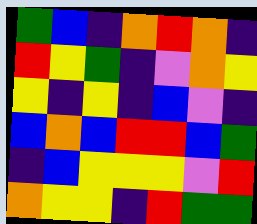[["green", "blue", "indigo", "orange", "red", "orange", "indigo"], ["red", "yellow", "green", "indigo", "violet", "orange", "yellow"], ["yellow", "indigo", "yellow", "indigo", "blue", "violet", "indigo"], ["blue", "orange", "blue", "red", "red", "blue", "green"], ["indigo", "blue", "yellow", "yellow", "yellow", "violet", "red"], ["orange", "yellow", "yellow", "indigo", "red", "green", "green"]]